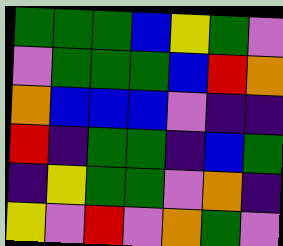[["green", "green", "green", "blue", "yellow", "green", "violet"], ["violet", "green", "green", "green", "blue", "red", "orange"], ["orange", "blue", "blue", "blue", "violet", "indigo", "indigo"], ["red", "indigo", "green", "green", "indigo", "blue", "green"], ["indigo", "yellow", "green", "green", "violet", "orange", "indigo"], ["yellow", "violet", "red", "violet", "orange", "green", "violet"]]